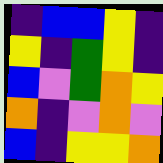[["indigo", "blue", "blue", "yellow", "indigo"], ["yellow", "indigo", "green", "yellow", "indigo"], ["blue", "violet", "green", "orange", "yellow"], ["orange", "indigo", "violet", "orange", "violet"], ["blue", "indigo", "yellow", "yellow", "orange"]]